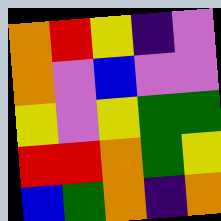[["orange", "red", "yellow", "indigo", "violet"], ["orange", "violet", "blue", "violet", "violet"], ["yellow", "violet", "yellow", "green", "green"], ["red", "red", "orange", "green", "yellow"], ["blue", "green", "orange", "indigo", "orange"]]